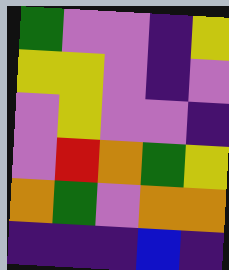[["green", "violet", "violet", "indigo", "yellow"], ["yellow", "yellow", "violet", "indigo", "violet"], ["violet", "yellow", "violet", "violet", "indigo"], ["violet", "red", "orange", "green", "yellow"], ["orange", "green", "violet", "orange", "orange"], ["indigo", "indigo", "indigo", "blue", "indigo"]]